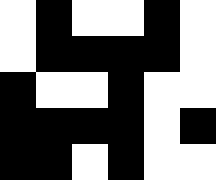[["white", "black", "white", "white", "black", "white"], ["white", "black", "black", "black", "black", "white"], ["black", "white", "white", "black", "white", "white"], ["black", "black", "black", "black", "white", "black"], ["black", "black", "white", "black", "white", "white"]]